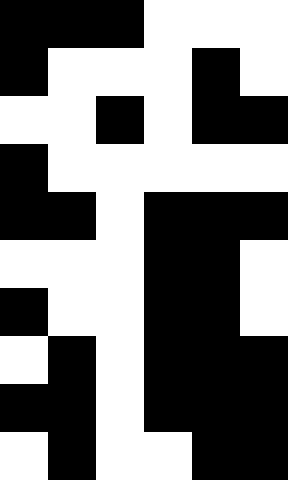[["black", "black", "black", "white", "white", "white"], ["black", "white", "white", "white", "black", "white"], ["white", "white", "black", "white", "black", "black"], ["black", "white", "white", "white", "white", "white"], ["black", "black", "white", "black", "black", "black"], ["white", "white", "white", "black", "black", "white"], ["black", "white", "white", "black", "black", "white"], ["white", "black", "white", "black", "black", "black"], ["black", "black", "white", "black", "black", "black"], ["white", "black", "white", "white", "black", "black"]]